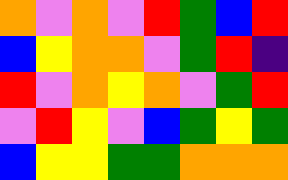[["orange", "violet", "orange", "violet", "red", "green", "blue", "red"], ["blue", "yellow", "orange", "orange", "violet", "green", "red", "indigo"], ["red", "violet", "orange", "yellow", "orange", "violet", "green", "red"], ["violet", "red", "yellow", "violet", "blue", "green", "yellow", "green"], ["blue", "yellow", "yellow", "green", "green", "orange", "orange", "orange"]]